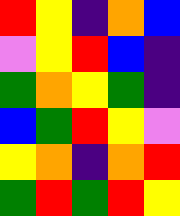[["red", "yellow", "indigo", "orange", "blue"], ["violet", "yellow", "red", "blue", "indigo"], ["green", "orange", "yellow", "green", "indigo"], ["blue", "green", "red", "yellow", "violet"], ["yellow", "orange", "indigo", "orange", "red"], ["green", "red", "green", "red", "yellow"]]